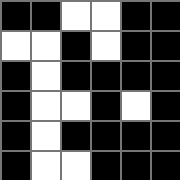[["black", "black", "white", "white", "black", "black"], ["white", "white", "black", "white", "black", "black"], ["black", "white", "black", "black", "black", "black"], ["black", "white", "white", "black", "white", "black"], ["black", "white", "black", "black", "black", "black"], ["black", "white", "white", "black", "black", "black"]]